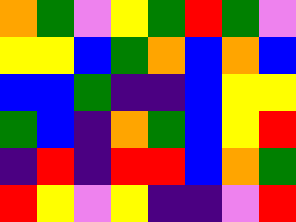[["orange", "green", "violet", "yellow", "green", "red", "green", "violet"], ["yellow", "yellow", "blue", "green", "orange", "blue", "orange", "blue"], ["blue", "blue", "green", "indigo", "indigo", "blue", "yellow", "yellow"], ["green", "blue", "indigo", "orange", "green", "blue", "yellow", "red"], ["indigo", "red", "indigo", "red", "red", "blue", "orange", "green"], ["red", "yellow", "violet", "yellow", "indigo", "indigo", "violet", "red"]]